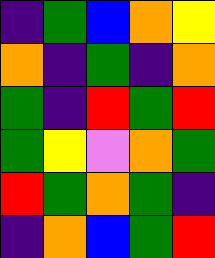[["indigo", "green", "blue", "orange", "yellow"], ["orange", "indigo", "green", "indigo", "orange"], ["green", "indigo", "red", "green", "red"], ["green", "yellow", "violet", "orange", "green"], ["red", "green", "orange", "green", "indigo"], ["indigo", "orange", "blue", "green", "red"]]